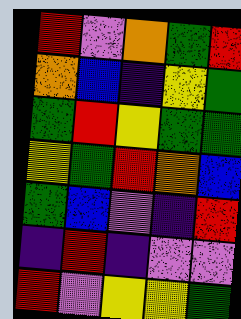[["red", "violet", "orange", "green", "red"], ["orange", "blue", "indigo", "yellow", "green"], ["green", "red", "yellow", "green", "green"], ["yellow", "green", "red", "orange", "blue"], ["green", "blue", "violet", "indigo", "red"], ["indigo", "red", "indigo", "violet", "violet"], ["red", "violet", "yellow", "yellow", "green"]]